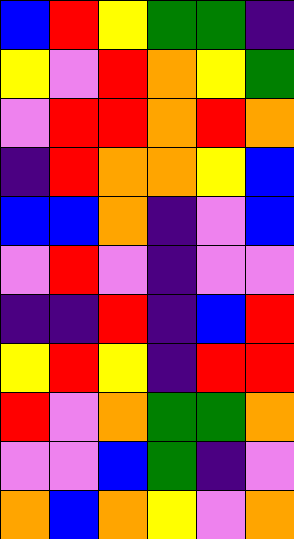[["blue", "red", "yellow", "green", "green", "indigo"], ["yellow", "violet", "red", "orange", "yellow", "green"], ["violet", "red", "red", "orange", "red", "orange"], ["indigo", "red", "orange", "orange", "yellow", "blue"], ["blue", "blue", "orange", "indigo", "violet", "blue"], ["violet", "red", "violet", "indigo", "violet", "violet"], ["indigo", "indigo", "red", "indigo", "blue", "red"], ["yellow", "red", "yellow", "indigo", "red", "red"], ["red", "violet", "orange", "green", "green", "orange"], ["violet", "violet", "blue", "green", "indigo", "violet"], ["orange", "blue", "orange", "yellow", "violet", "orange"]]